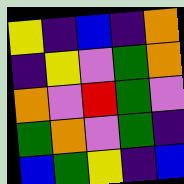[["yellow", "indigo", "blue", "indigo", "orange"], ["indigo", "yellow", "violet", "green", "orange"], ["orange", "violet", "red", "green", "violet"], ["green", "orange", "violet", "green", "indigo"], ["blue", "green", "yellow", "indigo", "blue"]]